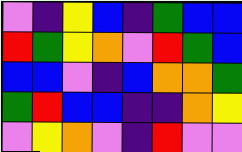[["violet", "indigo", "yellow", "blue", "indigo", "green", "blue", "blue"], ["red", "green", "yellow", "orange", "violet", "red", "green", "blue"], ["blue", "blue", "violet", "indigo", "blue", "orange", "orange", "green"], ["green", "red", "blue", "blue", "indigo", "indigo", "orange", "yellow"], ["violet", "yellow", "orange", "violet", "indigo", "red", "violet", "violet"]]